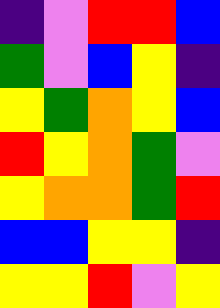[["indigo", "violet", "red", "red", "blue"], ["green", "violet", "blue", "yellow", "indigo"], ["yellow", "green", "orange", "yellow", "blue"], ["red", "yellow", "orange", "green", "violet"], ["yellow", "orange", "orange", "green", "red"], ["blue", "blue", "yellow", "yellow", "indigo"], ["yellow", "yellow", "red", "violet", "yellow"]]